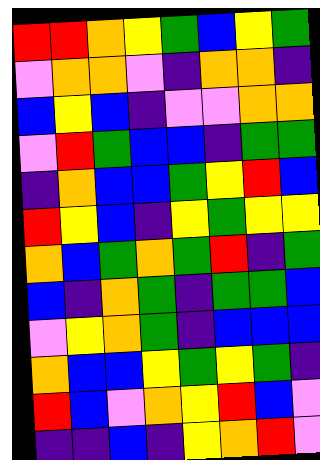[["red", "red", "orange", "yellow", "green", "blue", "yellow", "green"], ["violet", "orange", "orange", "violet", "indigo", "orange", "orange", "indigo"], ["blue", "yellow", "blue", "indigo", "violet", "violet", "orange", "orange"], ["violet", "red", "green", "blue", "blue", "indigo", "green", "green"], ["indigo", "orange", "blue", "blue", "green", "yellow", "red", "blue"], ["red", "yellow", "blue", "indigo", "yellow", "green", "yellow", "yellow"], ["orange", "blue", "green", "orange", "green", "red", "indigo", "green"], ["blue", "indigo", "orange", "green", "indigo", "green", "green", "blue"], ["violet", "yellow", "orange", "green", "indigo", "blue", "blue", "blue"], ["orange", "blue", "blue", "yellow", "green", "yellow", "green", "indigo"], ["red", "blue", "violet", "orange", "yellow", "red", "blue", "violet"], ["indigo", "indigo", "blue", "indigo", "yellow", "orange", "red", "violet"]]